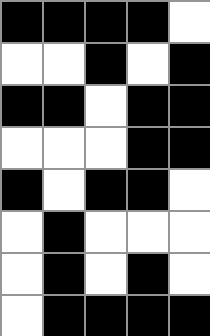[["black", "black", "black", "black", "white"], ["white", "white", "black", "white", "black"], ["black", "black", "white", "black", "black"], ["white", "white", "white", "black", "black"], ["black", "white", "black", "black", "white"], ["white", "black", "white", "white", "white"], ["white", "black", "white", "black", "white"], ["white", "black", "black", "black", "black"]]